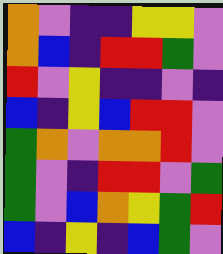[["orange", "violet", "indigo", "indigo", "yellow", "yellow", "violet"], ["orange", "blue", "indigo", "red", "red", "green", "violet"], ["red", "violet", "yellow", "indigo", "indigo", "violet", "indigo"], ["blue", "indigo", "yellow", "blue", "red", "red", "violet"], ["green", "orange", "violet", "orange", "orange", "red", "violet"], ["green", "violet", "indigo", "red", "red", "violet", "green"], ["green", "violet", "blue", "orange", "yellow", "green", "red"], ["blue", "indigo", "yellow", "indigo", "blue", "green", "violet"]]